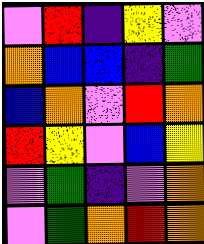[["violet", "red", "indigo", "yellow", "violet"], ["orange", "blue", "blue", "indigo", "green"], ["blue", "orange", "violet", "red", "orange"], ["red", "yellow", "violet", "blue", "yellow"], ["violet", "green", "indigo", "violet", "orange"], ["violet", "green", "orange", "red", "orange"]]